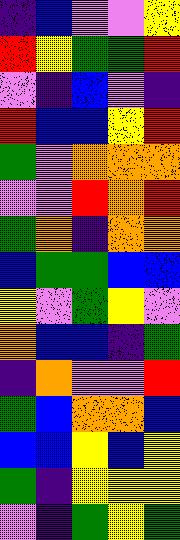[["indigo", "blue", "violet", "violet", "yellow"], ["red", "yellow", "green", "green", "red"], ["violet", "indigo", "blue", "violet", "indigo"], ["red", "blue", "blue", "yellow", "red"], ["green", "violet", "orange", "orange", "orange"], ["violet", "violet", "red", "orange", "red"], ["green", "orange", "indigo", "orange", "orange"], ["blue", "green", "green", "blue", "blue"], ["yellow", "violet", "green", "yellow", "violet"], ["orange", "blue", "blue", "indigo", "green"], ["indigo", "orange", "violet", "violet", "red"], ["green", "blue", "orange", "orange", "blue"], ["blue", "blue", "yellow", "blue", "yellow"], ["green", "indigo", "yellow", "yellow", "yellow"], ["violet", "indigo", "green", "yellow", "green"]]